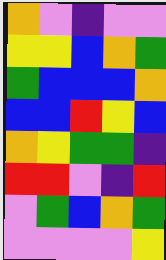[["orange", "violet", "indigo", "violet", "violet"], ["yellow", "yellow", "blue", "orange", "green"], ["green", "blue", "blue", "blue", "orange"], ["blue", "blue", "red", "yellow", "blue"], ["orange", "yellow", "green", "green", "indigo"], ["red", "red", "violet", "indigo", "red"], ["violet", "green", "blue", "orange", "green"], ["violet", "violet", "violet", "violet", "yellow"]]